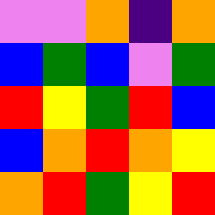[["violet", "violet", "orange", "indigo", "orange"], ["blue", "green", "blue", "violet", "green"], ["red", "yellow", "green", "red", "blue"], ["blue", "orange", "red", "orange", "yellow"], ["orange", "red", "green", "yellow", "red"]]